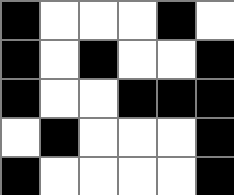[["black", "white", "white", "white", "black", "white"], ["black", "white", "black", "white", "white", "black"], ["black", "white", "white", "black", "black", "black"], ["white", "black", "white", "white", "white", "black"], ["black", "white", "white", "white", "white", "black"]]